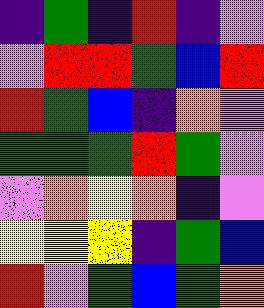[["indigo", "green", "indigo", "red", "indigo", "violet"], ["violet", "red", "red", "green", "blue", "red"], ["red", "green", "blue", "indigo", "orange", "violet"], ["green", "green", "green", "red", "green", "violet"], ["violet", "orange", "yellow", "orange", "indigo", "violet"], ["yellow", "yellow", "yellow", "indigo", "green", "blue"], ["red", "violet", "green", "blue", "green", "orange"]]